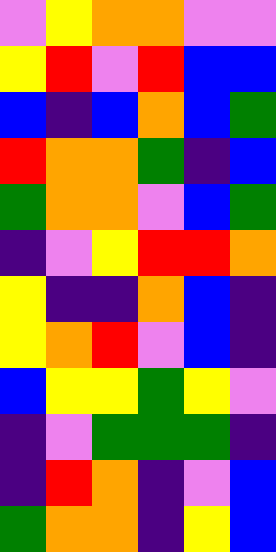[["violet", "yellow", "orange", "orange", "violet", "violet"], ["yellow", "red", "violet", "red", "blue", "blue"], ["blue", "indigo", "blue", "orange", "blue", "green"], ["red", "orange", "orange", "green", "indigo", "blue"], ["green", "orange", "orange", "violet", "blue", "green"], ["indigo", "violet", "yellow", "red", "red", "orange"], ["yellow", "indigo", "indigo", "orange", "blue", "indigo"], ["yellow", "orange", "red", "violet", "blue", "indigo"], ["blue", "yellow", "yellow", "green", "yellow", "violet"], ["indigo", "violet", "green", "green", "green", "indigo"], ["indigo", "red", "orange", "indigo", "violet", "blue"], ["green", "orange", "orange", "indigo", "yellow", "blue"]]